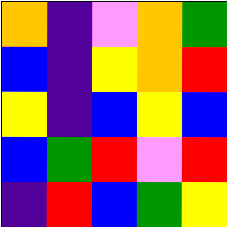[["orange", "indigo", "violet", "orange", "green"], ["blue", "indigo", "yellow", "orange", "red"], ["yellow", "indigo", "blue", "yellow", "blue"], ["blue", "green", "red", "violet", "red"], ["indigo", "red", "blue", "green", "yellow"]]